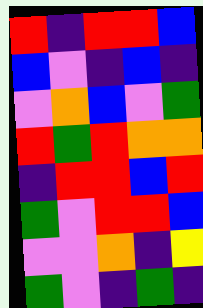[["red", "indigo", "red", "red", "blue"], ["blue", "violet", "indigo", "blue", "indigo"], ["violet", "orange", "blue", "violet", "green"], ["red", "green", "red", "orange", "orange"], ["indigo", "red", "red", "blue", "red"], ["green", "violet", "red", "red", "blue"], ["violet", "violet", "orange", "indigo", "yellow"], ["green", "violet", "indigo", "green", "indigo"]]